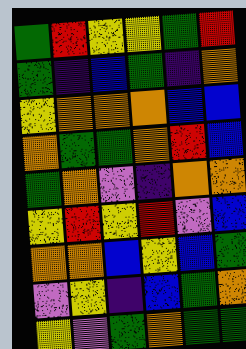[["green", "red", "yellow", "yellow", "green", "red"], ["green", "indigo", "blue", "green", "indigo", "orange"], ["yellow", "orange", "orange", "orange", "blue", "blue"], ["orange", "green", "green", "orange", "red", "blue"], ["green", "orange", "violet", "indigo", "orange", "orange"], ["yellow", "red", "yellow", "red", "violet", "blue"], ["orange", "orange", "blue", "yellow", "blue", "green"], ["violet", "yellow", "indigo", "blue", "green", "orange"], ["yellow", "violet", "green", "orange", "green", "green"]]